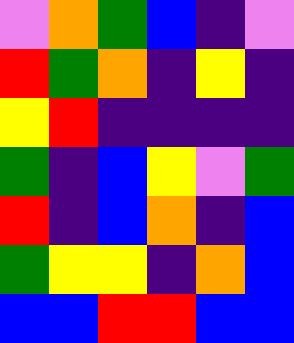[["violet", "orange", "green", "blue", "indigo", "violet"], ["red", "green", "orange", "indigo", "yellow", "indigo"], ["yellow", "red", "indigo", "indigo", "indigo", "indigo"], ["green", "indigo", "blue", "yellow", "violet", "green"], ["red", "indigo", "blue", "orange", "indigo", "blue"], ["green", "yellow", "yellow", "indigo", "orange", "blue"], ["blue", "blue", "red", "red", "blue", "blue"]]